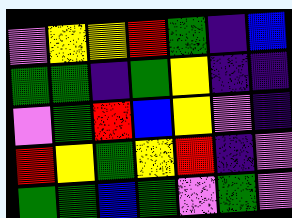[["violet", "yellow", "yellow", "red", "green", "indigo", "blue"], ["green", "green", "indigo", "green", "yellow", "indigo", "indigo"], ["violet", "green", "red", "blue", "yellow", "violet", "indigo"], ["red", "yellow", "green", "yellow", "red", "indigo", "violet"], ["green", "green", "blue", "green", "violet", "green", "violet"]]